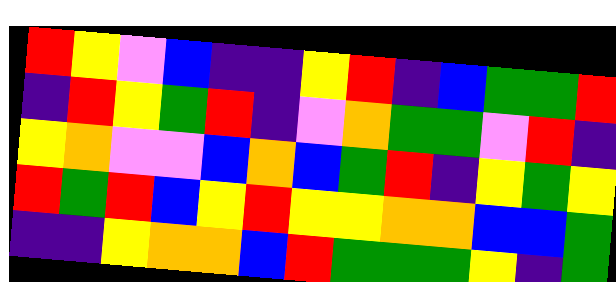[["red", "yellow", "violet", "blue", "indigo", "indigo", "yellow", "red", "indigo", "blue", "green", "green", "red"], ["indigo", "red", "yellow", "green", "red", "indigo", "violet", "orange", "green", "green", "violet", "red", "indigo"], ["yellow", "orange", "violet", "violet", "blue", "orange", "blue", "green", "red", "indigo", "yellow", "green", "yellow"], ["red", "green", "red", "blue", "yellow", "red", "yellow", "yellow", "orange", "orange", "blue", "blue", "green"], ["indigo", "indigo", "yellow", "orange", "orange", "blue", "red", "green", "green", "green", "yellow", "indigo", "green"]]